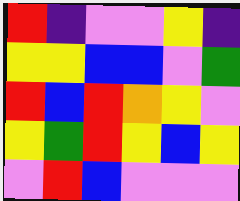[["red", "indigo", "violet", "violet", "yellow", "indigo"], ["yellow", "yellow", "blue", "blue", "violet", "green"], ["red", "blue", "red", "orange", "yellow", "violet"], ["yellow", "green", "red", "yellow", "blue", "yellow"], ["violet", "red", "blue", "violet", "violet", "violet"]]